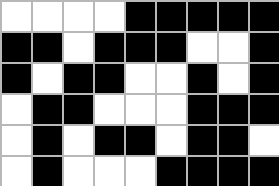[["white", "white", "white", "white", "black", "black", "black", "black", "black"], ["black", "black", "white", "black", "black", "black", "white", "white", "black"], ["black", "white", "black", "black", "white", "white", "black", "white", "black"], ["white", "black", "black", "white", "white", "white", "black", "black", "black"], ["white", "black", "white", "black", "black", "white", "black", "black", "white"], ["white", "black", "white", "white", "white", "black", "black", "black", "black"]]